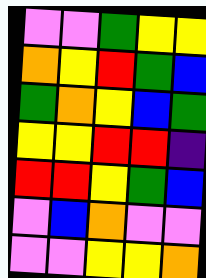[["violet", "violet", "green", "yellow", "yellow"], ["orange", "yellow", "red", "green", "blue"], ["green", "orange", "yellow", "blue", "green"], ["yellow", "yellow", "red", "red", "indigo"], ["red", "red", "yellow", "green", "blue"], ["violet", "blue", "orange", "violet", "violet"], ["violet", "violet", "yellow", "yellow", "orange"]]